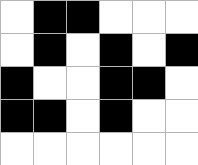[["white", "black", "black", "white", "white", "white"], ["white", "black", "white", "black", "white", "black"], ["black", "white", "white", "black", "black", "white"], ["black", "black", "white", "black", "white", "white"], ["white", "white", "white", "white", "white", "white"]]